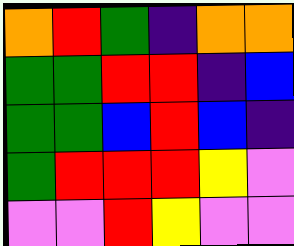[["orange", "red", "green", "indigo", "orange", "orange"], ["green", "green", "red", "red", "indigo", "blue"], ["green", "green", "blue", "red", "blue", "indigo"], ["green", "red", "red", "red", "yellow", "violet"], ["violet", "violet", "red", "yellow", "violet", "violet"]]